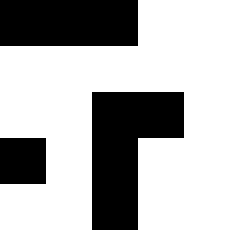[["black", "black", "black", "white", "white"], ["white", "white", "white", "white", "white"], ["white", "white", "black", "black", "white"], ["black", "white", "black", "white", "white"], ["white", "white", "black", "white", "white"]]